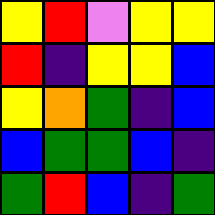[["yellow", "red", "violet", "yellow", "yellow"], ["red", "indigo", "yellow", "yellow", "blue"], ["yellow", "orange", "green", "indigo", "blue"], ["blue", "green", "green", "blue", "indigo"], ["green", "red", "blue", "indigo", "green"]]